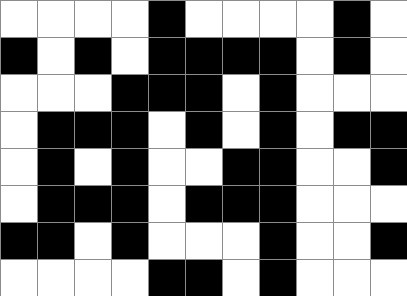[["white", "white", "white", "white", "black", "white", "white", "white", "white", "black", "white"], ["black", "white", "black", "white", "black", "black", "black", "black", "white", "black", "white"], ["white", "white", "white", "black", "black", "black", "white", "black", "white", "white", "white"], ["white", "black", "black", "black", "white", "black", "white", "black", "white", "black", "black"], ["white", "black", "white", "black", "white", "white", "black", "black", "white", "white", "black"], ["white", "black", "black", "black", "white", "black", "black", "black", "white", "white", "white"], ["black", "black", "white", "black", "white", "white", "white", "black", "white", "white", "black"], ["white", "white", "white", "white", "black", "black", "white", "black", "white", "white", "white"]]